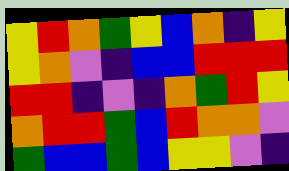[["yellow", "red", "orange", "green", "yellow", "blue", "orange", "indigo", "yellow"], ["yellow", "orange", "violet", "indigo", "blue", "blue", "red", "red", "red"], ["red", "red", "indigo", "violet", "indigo", "orange", "green", "red", "yellow"], ["orange", "red", "red", "green", "blue", "red", "orange", "orange", "violet"], ["green", "blue", "blue", "green", "blue", "yellow", "yellow", "violet", "indigo"]]